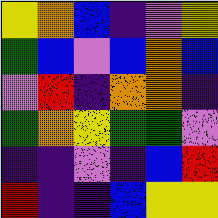[["yellow", "orange", "blue", "indigo", "violet", "yellow"], ["green", "blue", "violet", "blue", "orange", "blue"], ["violet", "red", "indigo", "orange", "orange", "indigo"], ["green", "orange", "yellow", "green", "green", "violet"], ["indigo", "indigo", "violet", "indigo", "blue", "red"], ["red", "indigo", "indigo", "blue", "yellow", "yellow"]]